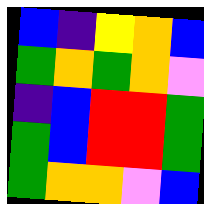[["blue", "indigo", "yellow", "orange", "blue"], ["green", "orange", "green", "orange", "violet"], ["indigo", "blue", "red", "red", "green"], ["green", "blue", "red", "red", "green"], ["green", "orange", "orange", "violet", "blue"]]